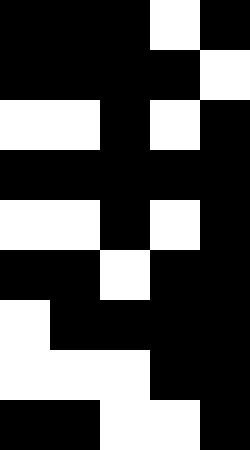[["black", "black", "black", "white", "black"], ["black", "black", "black", "black", "white"], ["white", "white", "black", "white", "black"], ["black", "black", "black", "black", "black"], ["white", "white", "black", "white", "black"], ["black", "black", "white", "black", "black"], ["white", "black", "black", "black", "black"], ["white", "white", "white", "black", "black"], ["black", "black", "white", "white", "black"]]